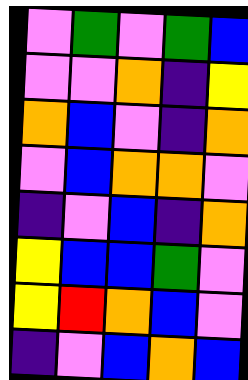[["violet", "green", "violet", "green", "blue"], ["violet", "violet", "orange", "indigo", "yellow"], ["orange", "blue", "violet", "indigo", "orange"], ["violet", "blue", "orange", "orange", "violet"], ["indigo", "violet", "blue", "indigo", "orange"], ["yellow", "blue", "blue", "green", "violet"], ["yellow", "red", "orange", "blue", "violet"], ["indigo", "violet", "blue", "orange", "blue"]]